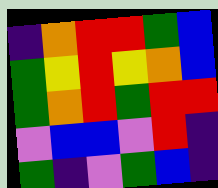[["indigo", "orange", "red", "red", "green", "blue"], ["green", "yellow", "red", "yellow", "orange", "blue"], ["green", "orange", "red", "green", "red", "red"], ["violet", "blue", "blue", "violet", "red", "indigo"], ["green", "indigo", "violet", "green", "blue", "indigo"]]